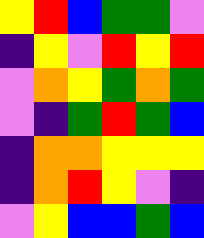[["yellow", "red", "blue", "green", "green", "violet"], ["indigo", "yellow", "violet", "red", "yellow", "red"], ["violet", "orange", "yellow", "green", "orange", "green"], ["violet", "indigo", "green", "red", "green", "blue"], ["indigo", "orange", "orange", "yellow", "yellow", "yellow"], ["indigo", "orange", "red", "yellow", "violet", "indigo"], ["violet", "yellow", "blue", "blue", "green", "blue"]]